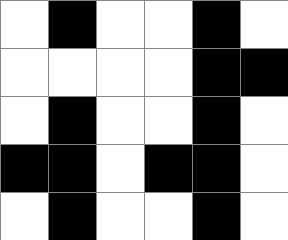[["white", "black", "white", "white", "black", "white"], ["white", "white", "white", "white", "black", "black"], ["white", "black", "white", "white", "black", "white"], ["black", "black", "white", "black", "black", "white"], ["white", "black", "white", "white", "black", "white"]]